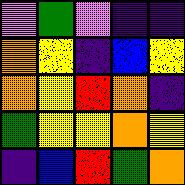[["violet", "green", "violet", "indigo", "indigo"], ["orange", "yellow", "indigo", "blue", "yellow"], ["orange", "yellow", "red", "orange", "indigo"], ["green", "yellow", "yellow", "orange", "yellow"], ["indigo", "blue", "red", "green", "orange"]]